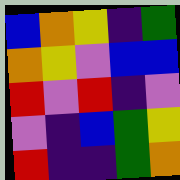[["blue", "orange", "yellow", "indigo", "green"], ["orange", "yellow", "violet", "blue", "blue"], ["red", "violet", "red", "indigo", "violet"], ["violet", "indigo", "blue", "green", "yellow"], ["red", "indigo", "indigo", "green", "orange"]]